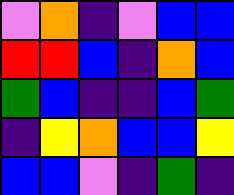[["violet", "orange", "indigo", "violet", "blue", "blue"], ["red", "red", "blue", "indigo", "orange", "blue"], ["green", "blue", "indigo", "indigo", "blue", "green"], ["indigo", "yellow", "orange", "blue", "blue", "yellow"], ["blue", "blue", "violet", "indigo", "green", "indigo"]]